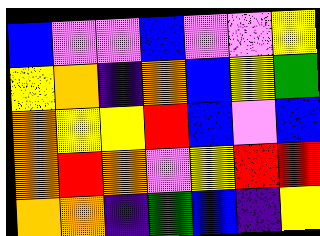[["blue", "violet", "violet", "blue", "violet", "violet", "yellow"], ["yellow", "orange", "indigo", "orange", "blue", "yellow", "green"], ["orange", "yellow", "yellow", "red", "blue", "violet", "blue"], ["orange", "red", "orange", "violet", "yellow", "red", "red"], ["orange", "orange", "indigo", "green", "blue", "indigo", "yellow"]]